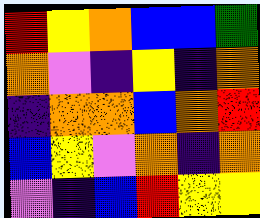[["red", "yellow", "orange", "blue", "blue", "green"], ["orange", "violet", "indigo", "yellow", "indigo", "orange"], ["indigo", "orange", "orange", "blue", "orange", "red"], ["blue", "yellow", "violet", "orange", "indigo", "orange"], ["violet", "indigo", "blue", "red", "yellow", "yellow"]]